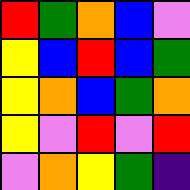[["red", "green", "orange", "blue", "violet"], ["yellow", "blue", "red", "blue", "green"], ["yellow", "orange", "blue", "green", "orange"], ["yellow", "violet", "red", "violet", "red"], ["violet", "orange", "yellow", "green", "indigo"]]